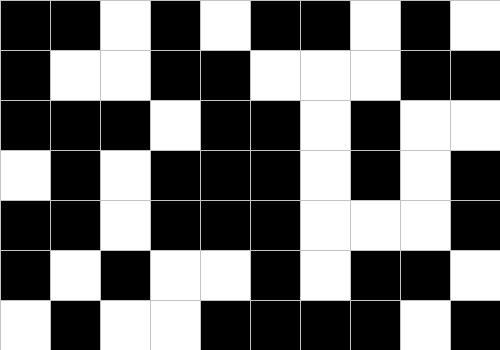[["black", "black", "white", "black", "white", "black", "black", "white", "black", "white"], ["black", "white", "white", "black", "black", "white", "white", "white", "black", "black"], ["black", "black", "black", "white", "black", "black", "white", "black", "white", "white"], ["white", "black", "white", "black", "black", "black", "white", "black", "white", "black"], ["black", "black", "white", "black", "black", "black", "white", "white", "white", "black"], ["black", "white", "black", "white", "white", "black", "white", "black", "black", "white"], ["white", "black", "white", "white", "black", "black", "black", "black", "white", "black"]]